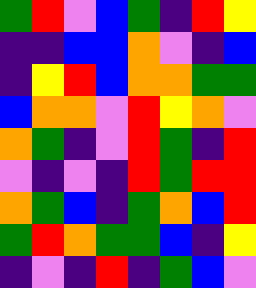[["green", "red", "violet", "blue", "green", "indigo", "red", "yellow"], ["indigo", "indigo", "blue", "blue", "orange", "violet", "indigo", "blue"], ["indigo", "yellow", "red", "blue", "orange", "orange", "green", "green"], ["blue", "orange", "orange", "violet", "red", "yellow", "orange", "violet"], ["orange", "green", "indigo", "violet", "red", "green", "indigo", "red"], ["violet", "indigo", "violet", "indigo", "red", "green", "red", "red"], ["orange", "green", "blue", "indigo", "green", "orange", "blue", "red"], ["green", "red", "orange", "green", "green", "blue", "indigo", "yellow"], ["indigo", "violet", "indigo", "red", "indigo", "green", "blue", "violet"]]